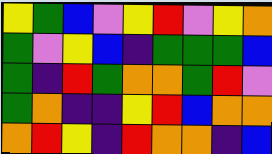[["yellow", "green", "blue", "violet", "yellow", "red", "violet", "yellow", "orange"], ["green", "violet", "yellow", "blue", "indigo", "green", "green", "green", "blue"], ["green", "indigo", "red", "green", "orange", "orange", "green", "red", "violet"], ["green", "orange", "indigo", "indigo", "yellow", "red", "blue", "orange", "orange"], ["orange", "red", "yellow", "indigo", "red", "orange", "orange", "indigo", "blue"]]